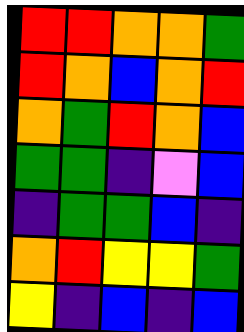[["red", "red", "orange", "orange", "green"], ["red", "orange", "blue", "orange", "red"], ["orange", "green", "red", "orange", "blue"], ["green", "green", "indigo", "violet", "blue"], ["indigo", "green", "green", "blue", "indigo"], ["orange", "red", "yellow", "yellow", "green"], ["yellow", "indigo", "blue", "indigo", "blue"]]